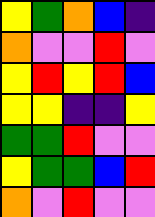[["yellow", "green", "orange", "blue", "indigo"], ["orange", "violet", "violet", "red", "violet"], ["yellow", "red", "yellow", "red", "blue"], ["yellow", "yellow", "indigo", "indigo", "yellow"], ["green", "green", "red", "violet", "violet"], ["yellow", "green", "green", "blue", "red"], ["orange", "violet", "red", "violet", "violet"]]